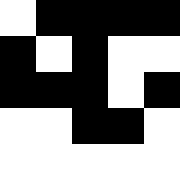[["white", "black", "black", "black", "black"], ["black", "white", "black", "white", "white"], ["black", "black", "black", "white", "black"], ["white", "white", "black", "black", "white"], ["white", "white", "white", "white", "white"]]